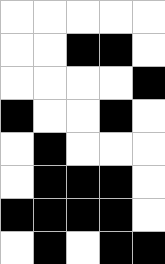[["white", "white", "white", "white", "white"], ["white", "white", "black", "black", "white"], ["white", "white", "white", "white", "black"], ["black", "white", "white", "black", "white"], ["white", "black", "white", "white", "white"], ["white", "black", "black", "black", "white"], ["black", "black", "black", "black", "white"], ["white", "black", "white", "black", "black"]]